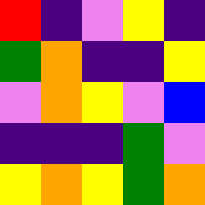[["red", "indigo", "violet", "yellow", "indigo"], ["green", "orange", "indigo", "indigo", "yellow"], ["violet", "orange", "yellow", "violet", "blue"], ["indigo", "indigo", "indigo", "green", "violet"], ["yellow", "orange", "yellow", "green", "orange"]]